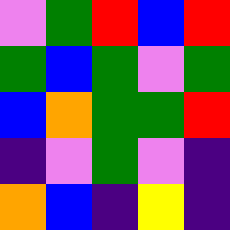[["violet", "green", "red", "blue", "red"], ["green", "blue", "green", "violet", "green"], ["blue", "orange", "green", "green", "red"], ["indigo", "violet", "green", "violet", "indigo"], ["orange", "blue", "indigo", "yellow", "indigo"]]